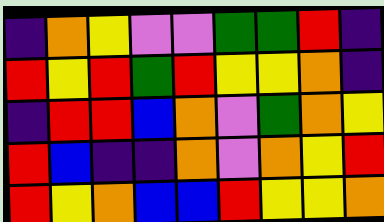[["indigo", "orange", "yellow", "violet", "violet", "green", "green", "red", "indigo"], ["red", "yellow", "red", "green", "red", "yellow", "yellow", "orange", "indigo"], ["indigo", "red", "red", "blue", "orange", "violet", "green", "orange", "yellow"], ["red", "blue", "indigo", "indigo", "orange", "violet", "orange", "yellow", "red"], ["red", "yellow", "orange", "blue", "blue", "red", "yellow", "yellow", "orange"]]